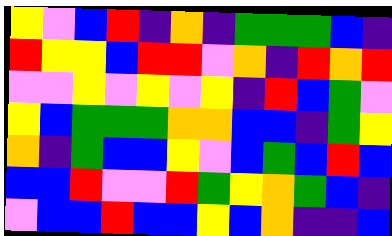[["yellow", "violet", "blue", "red", "indigo", "orange", "indigo", "green", "green", "green", "blue", "indigo"], ["red", "yellow", "yellow", "blue", "red", "red", "violet", "orange", "indigo", "red", "orange", "red"], ["violet", "violet", "yellow", "violet", "yellow", "violet", "yellow", "indigo", "red", "blue", "green", "violet"], ["yellow", "blue", "green", "green", "green", "orange", "orange", "blue", "blue", "indigo", "green", "yellow"], ["orange", "indigo", "green", "blue", "blue", "yellow", "violet", "blue", "green", "blue", "red", "blue"], ["blue", "blue", "red", "violet", "violet", "red", "green", "yellow", "orange", "green", "blue", "indigo"], ["violet", "blue", "blue", "red", "blue", "blue", "yellow", "blue", "orange", "indigo", "indigo", "blue"]]